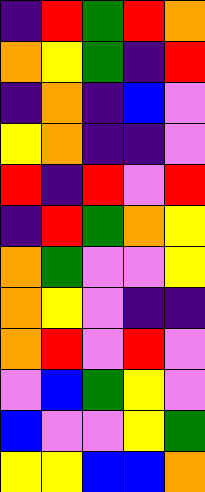[["indigo", "red", "green", "red", "orange"], ["orange", "yellow", "green", "indigo", "red"], ["indigo", "orange", "indigo", "blue", "violet"], ["yellow", "orange", "indigo", "indigo", "violet"], ["red", "indigo", "red", "violet", "red"], ["indigo", "red", "green", "orange", "yellow"], ["orange", "green", "violet", "violet", "yellow"], ["orange", "yellow", "violet", "indigo", "indigo"], ["orange", "red", "violet", "red", "violet"], ["violet", "blue", "green", "yellow", "violet"], ["blue", "violet", "violet", "yellow", "green"], ["yellow", "yellow", "blue", "blue", "orange"]]